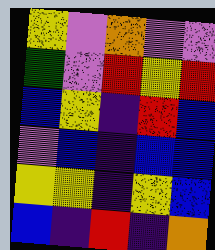[["yellow", "violet", "orange", "violet", "violet"], ["green", "violet", "red", "yellow", "red"], ["blue", "yellow", "indigo", "red", "blue"], ["violet", "blue", "indigo", "blue", "blue"], ["yellow", "yellow", "indigo", "yellow", "blue"], ["blue", "indigo", "red", "indigo", "orange"]]